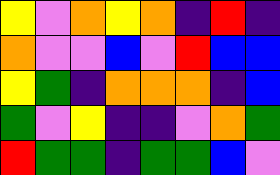[["yellow", "violet", "orange", "yellow", "orange", "indigo", "red", "indigo"], ["orange", "violet", "violet", "blue", "violet", "red", "blue", "blue"], ["yellow", "green", "indigo", "orange", "orange", "orange", "indigo", "blue"], ["green", "violet", "yellow", "indigo", "indigo", "violet", "orange", "green"], ["red", "green", "green", "indigo", "green", "green", "blue", "violet"]]